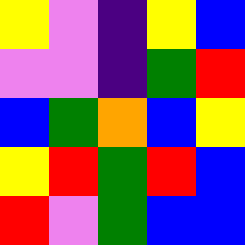[["yellow", "violet", "indigo", "yellow", "blue"], ["violet", "violet", "indigo", "green", "red"], ["blue", "green", "orange", "blue", "yellow"], ["yellow", "red", "green", "red", "blue"], ["red", "violet", "green", "blue", "blue"]]